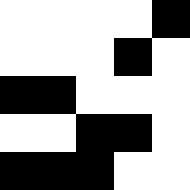[["white", "white", "white", "white", "black"], ["white", "white", "white", "black", "white"], ["black", "black", "white", "white", "white"], ["white", "white", "black", "black", "white"], ["black", "black", "black", "white", "white"]]